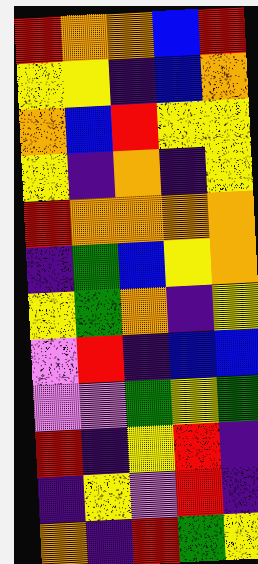[["red", "orange", "orange", "blue", "red"], ["yellow", "yellow", "indigo", "blue", "orange"], ["orange", "blue", "red", "yellow", "yellow"], ["yellow", "indigo", "orange", "indigo", "yellow"], ["red", "orange", "orange", "orange", "orange"], ["indigo", "green", "blue", "yellow", "orange"], ["yellow", "green", "orange", "indigo", "yellow"], ["violet", "red", "indigo", "blue", "blue"], ["violet", "violet", "green", "yellow", "green"], ["red", "indigo", "yellow", "red", "indigo"], ["indigo", "yellow", "violet", "red", "indigo"], ["orange", "indigo", "red", "green", "yellow"]]